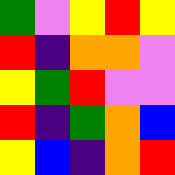[["green", "violet", "yellow", "red", "yellow"], ["red", "indigo", "orange", "orange", "violet"], ["yellow", "green", "red", "violet", "violet"], ["red", "indigo", "green", "orange", "blue"], ["yellow", "blue", "indigo", "orange", "red"]]